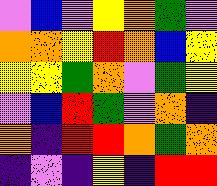[["violet", "blue", "violet", "yellow", "orange", "green", "violet"], ["orange", "orange", "yellow", "red", "orange", "blue", "yellow"], ["yellow", "yellow", "green", "orange", "violet", "green", "yellow"], ["violet", "blue", "red", "green", "violet", "orange", "indigo"], ["orange", "indigo", "red", "red", "orange", "green", "orange"], ["indigo", "violet", "indigo", "yellow", "indigo", "red", "red"]]